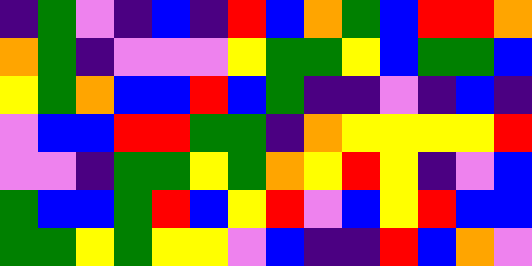[["indigo", "green", "violet", "indigo", "blue", "indigo", "red", "blue", "orange", "green", "blue", "red", "red", "orange"], ["orange", "green", "indigo", "violet", "violet", "violet", "yellow", "green", "green", "yellow", "blue", "green", "green", "blue"], ["yellow", "green", "orange", "blue", "blue", "red", "blue", "green", "indigo", "indigo", "violet", "indigo", "blue", "indigo"], ["violet", "blue", "blue", "red", "red", "green", "green", "indigo", "orange", "yellow", "yellow", "yellow", "yellow", "red"], ["violet", "violet", "indigo", "green", "green", "yellow", "green", "orange", "yellow", "red", "yellow", "indigo", "violet", "blue"], ["green", "blue", "blue", "green", "red", "blue", "yellow", "red", "violet", "blue", "yellow", "red", "blue", "blue"], ["green", "green", "yellow", "green", "yellow", "yellow", "violet", "blue", "indigo", "indigo", "red", "blue", "orange", "violet"]]